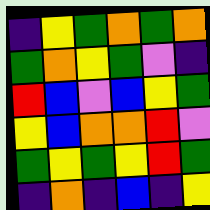[["indigo", "yellow", "green", "orange", "green", "orange"], ["green", "orange", "yellow", "green", "violet", "indigo"], ["red", "blue", "violet", "blue", "yellow", "green"], ["yellow", "blue", "orange", "orange", "red", "violet"], ["green", "yellow", "green", "yellow", "red", "green"], ["indigo", "orange", "indigo", "blue", "indigo", "yellow"]]